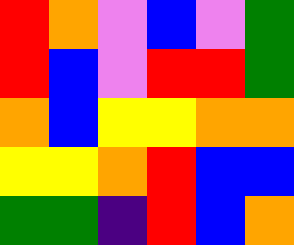[["red", "orange", "violet", "blue", "violet", "green"], ["red", "blue", "violet", "red", "red", "green"], ["orange", "blue", "yellow", "yellow", "orange", "orange"], ["yellow", "yellow", "orange", "red", "blue", "blue"], ["green", "green", "indigo", "red", "blue", "orange"]]